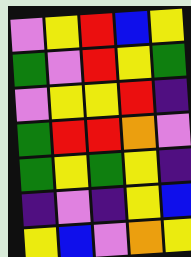[["violet", "yellow", "red", "blue", "yellow"], ["green", "violet", "red", "yellow", "green"], ["violet", "yellow", "yellow", "red", "indigo"], ["green", "red", "red", "orange", "violet"], ["green", "yellow", "green", "yellow", "indigo"], ["indigo", "violet", "indigo", "yellow", "blue"], ["yellow", "blue", "violet", "orange", "yellow"]]